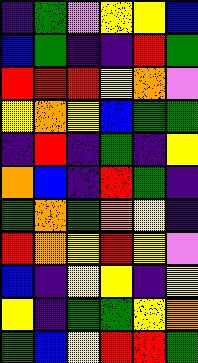[["indigo", "green", "violet", "yellow", "yellow", "blue"], ["blue", "green", "indigo", "indigo", "red", "green"], ["red", "red", "red", "yellow", "orange", "violet"], ["yellow", "orange", "yellow", "blue", "green", "green"], ["indigo", "red", "indigo", "green", "indigo", "yellow"], ["orange", "blue", "indigo", "red", "green", "indigo"], ["green", "orange", "green", "orange", "yellow", "indigo"], ["red", "orange", "yellow", "red", "yellow", "violet"], ["blue", "indigo", "yellow", "yellow", "indigo", "yellow"], ["yellow", "indigo", "green", "green", "yellow", "orange"], ["green", "blue", "yellow", "red", "red", "green"]]